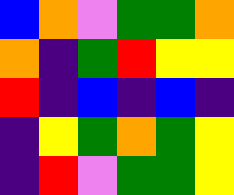[["blue", "orange", "violet", "green", "green", "orange"], ["orange", "indigo", "green", "red", "yellow", "yellow"], ["red", "indigo", "blue", "indigo", "blue", "indigo"], ["indigo", "yellow", "green", "orange", "green", "yellow"], ["indigo", "red", "violet", "green", "green", "yellow"]]